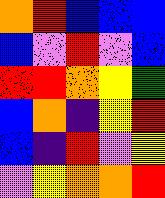[["orange", "red", "blue", "blue", "blue"], ["blue", "violet", "red", "violet", "blue"], ["red", "red", "orange", "yellow", "green"], ["blue", "orange", "indigo", "yellow", "red"], ["blue", "indigo", "red", "violet", "yellow"], ["violet", "yellow", "orange", "orange", "red"]]